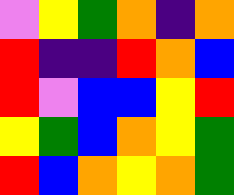[["violet", "yellow", "green", "orange", "indigo", "orange"], ["red", "indigo", "indigo", "red", "orange", "blue"], ["red", "violet", "blue", "blue", "yellow", "red"], ["yellow", "green", "blue", "orange", "yellow", "green"], ["red", "blue", "orange", "yellow", "orange", "green"]]